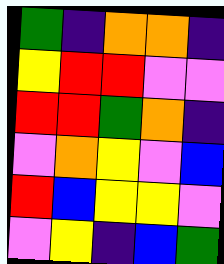[["green", "indigo", "orange", "orange", "indigo"], ["yellow", "red", "red", "violet", "violet"], ["red", "red", "green", "orange", "indigo"], ["violet", "orange", "yellow", "violet", "blue"], ["red", "blue", "yellow", "yellow", "violet"], ["violet", "yellow", "indigo", "blue", "green"]]